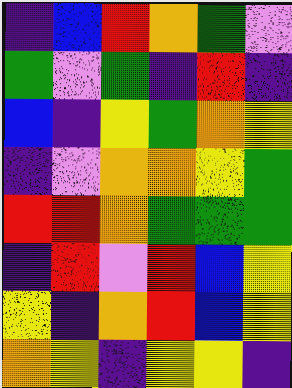[["indigo", "blue", "red", "orange", "green", "violet"], ["green", "violet", "green", "indigo", "red", "indigo"], ["blue", "indigo", "yellow", "green", "orange", "yellow"], ["indigo", "violet", "orange", "orange", "yellow", "green"], ["red", "red", "orange", "green", "green", "green"], ["indigo", "red", "violet", "red", "blue", "yellow"], ["yellow", "indigo", "orange", "red", "blue", "yellow"], ["orange", "yellow", "indigo", "yellow", "yellow", "indigo"]]